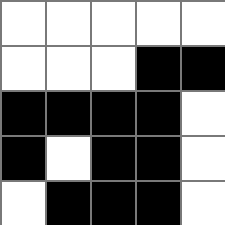[["white", "white", "white", "white", "white"], ["white", "white", "white", "black", "black"], ["black", "black", "black", "black", "white"], ["black", "white", "black", "black", "white"], ["white", "black", "black", "black", "white"]]